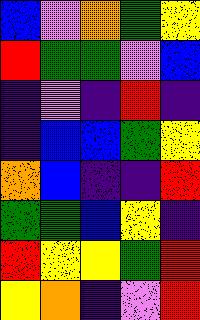[["blue", "violet", "orange", "green", "yellow"], ["red", "green", "green", "violet", "blue"], ["indigo", "violet", "indigo", "red", "indigo"], ["indigo", "blue", "blue", "green", "yellow"], ["orange", "blue", "indigo", "indigo", "red"], ["green", "green", "blue", "yellow", "indigo"], ["red", "yellow", "yellow", "green", "red"], ["yellow", "orange", "indigo", "violet", "red"]]